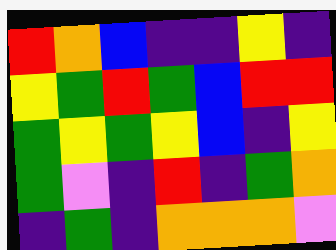[["red", "orange", "blue", "indigo", "indigo", "yellow", "indigo"], ["yellow", "green", "red", "green", "blue", "red", "red"], ["green", "yellow", "green", "yellow", "blue", "indigo", "yellow"], ["green", "violet", "indigo", "red", "indigo", "green", "orange"], ["indigo", "green", "indigo", "orange", "orange", "orange", "violet"]]